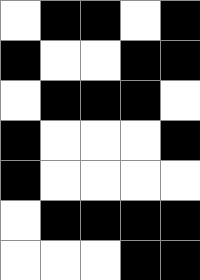[["white", "black", "black", "white", "black"], ["black", "white", "white", "black", "black"], ["white", "black", "black", "black", "white"], ["black", "white", "white", "white", "black"], ["black", "white", "white", "white", "white"], ["white", "black", "black", "black", "black"], ["white", "white", "white", "black", "black"]]